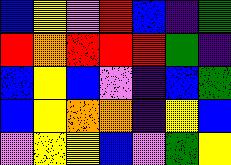[["blue", "yellow", "violet", "red", "blue", "indigo", "green"], ["red", "orange", "red", "red", "red", "green", "indigo"], ["blue", "yellow", "blue", "violet", "indigo", "blue", "green"], ["blue", "yellow", "orange", "orange", "indigo", "yellow", "blue"], ["violet", "yellow", "yellow", "blue", "violet", "green", "yellow"]]